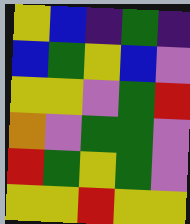[["yellow", "blue", "indigo", "green", "indigo"], ["blue", "green", "yellow", "blue", "violet"], ["yellow", "yellow", "violet", "green", "red"], ["orange", "violet", "green", "green", "violet"], ["red", "green", "yellow", "green", "violet"], ["yellow", "yellow", "red", "yellow", "yellow"]]